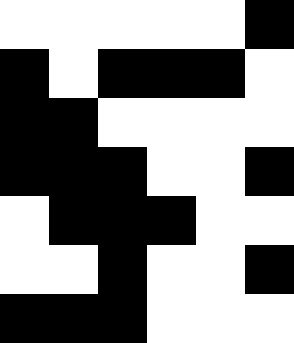[["white", "white", "white", "white", "white", "black"], ["black", "white", "black", "black", "black", "white"], ["black", "black", "white", "white", "white", "white"], ["black", "black", "black", "white", "white", "black"], ["white", "black", "black", "black", "white", "white"], ["white", "white", "black", "white", "white", "black"], ["black", "black", "black", "white", "white", "white"]]